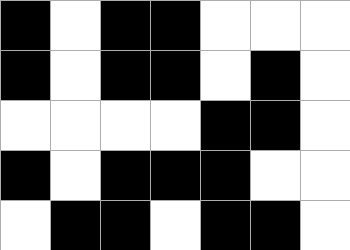[["black", "white", "black", "black", "white", "white", "white"], ["black", "white", "black", "black", "white", "black", "white"], ["white", "white", "white", "white", "black", "black", "white"], ["black", "white", "black", "black", "black", "white", "white"], ["white", "black", "black", "white", "black", "black", "white"]]